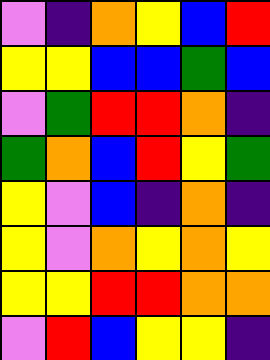[["violet", "indigo", "orange", "yellow", "blue", "red"], ["yellow", "yellow", "blue", "blue", "green", "blue"], ["violet", "green", "red", "red", "orange", "indigo"], ["green", "orange", "blue", "red", "yellow", "green"], ["yellow", "violet", "blue", "indigo", "orange", "indigo"], ["yellow", "violet", "orange", "yellow", "orange", "yellow"], ["yellow", "yellow", "red", "red", "orange", "orange"], ["violet", "red", "blue", "yellow", "yellow", "indigo"]]